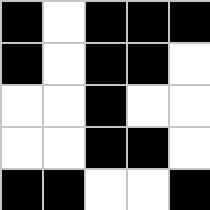[["black", "white", "black", "black", "black"], ["black", "white", "black", "black", "white"], ["white", "white", "black", "white", "white"], ["white", "white", "black", "black", "white"], ["black", "black", "white", "white", "black"]]